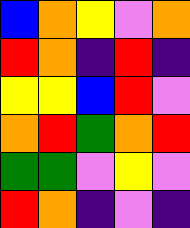[["blue", "orange", "yellow", "violet", "orange"], ["red", "orange", "indigo", "red", "indigo"], ["yellow", "yellow", "blue", "red", "violet"], ["orange", "red", "green", "orange", "red"], ["green", "green", "violet", "yellow", "violet"], ["red", "orange", "indigo", "violet", "indigo"]]